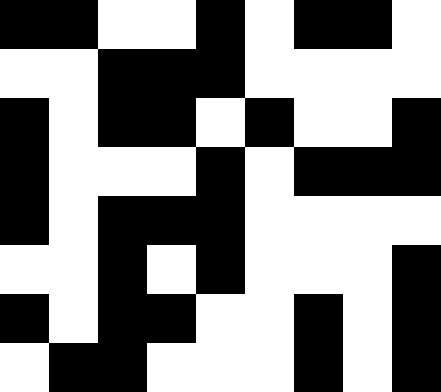[["black", "black", "white", "white", "black", "white", "black", "black", "white"], ["white", "white", "black", "black", "black", "white", "white", "white", "white"], ["black", "white", "black", "black", "white", "black", "white", "white", "black"], ["black", "white", "white", "white", "black", "white", "black", "black", "black"], ["black", "white", "black", "black", "black", "white", "white", "white", "white"], ["white", "white", "black", "white", "black", "white", "white", "white", "black"], ["black", "white", "black", "black", "white", "white", "black", "white", "black"], ["white", "black", "black", "white", "white", "white", "black", "white", "black"]]